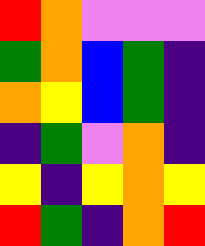[["red", "orange", "violet", "violet", "violet"], ["green", "orange", "blue", "green", "indigo"], ["orange", "yellow", "blue", "green", "indigo"], ["indigo", "green", "violet", "orange", "indigo"], ["yellow", "indigo", "yellow", "orange", "yellow"], ["red", "green", "indigo", "orange", "red"]]